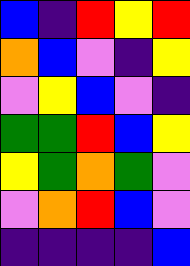[["blue", "indigo", "red", "yellow", "red"], ["orange", "blue", "violet", "indigo", "yellow"], ["violet", "yellow", "blue", "violet", "indigo"], ["green", "green", "red", "blue", "yellow"], ["yellow", "green", "orange", "green", "violet"], ["violet", "orange", "red", "blue", "violet"], ["indigo", "indigo", "indigo", "indigo", "blue"]]